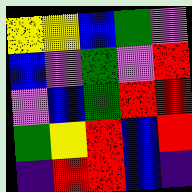[["yellow", "yellow", "blue", "green", "violet"], ["blue", "violet", "green", "violet", "red"], ["violet", "blue", "green", "red", "red"], ["green", "yellow", "red", "blue", "red"], ["indigo", "red", "red", "blue", "indigo"]]